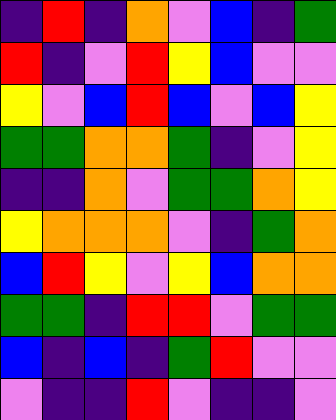[["indigo", "red", "indigo", "orange", "violet", "blue", "indigo", "green"], ["red", "indigo", "violet", "red", "yellow", "blue", "violet", "violet"], ["yellow", "violet", "blue", "red", "blue", "violet", "blue", "yellow"], ["green", "green", "orange", "orange", "green", "indigo", "violet", "yellow"], ["indigo", "indigo", "orange", "violet", "green", "green", "orange", "yellow"], ["yellow", "orange", "orange", "orange", "violet", "indigo", "green", "orange"], ["blue", "red", "yellow", "violet", "yellow", "blue", "orange", "orange"], ["green", "green", "indigo", "red", "red", "violet", "green", "green"], ["blue", "indigo", "blue", "indigo", "green", "red", "violet", "violet"], ["violet", "indigo", "indigo", "red", "violet", "indigo", "indigo", "violet"]]